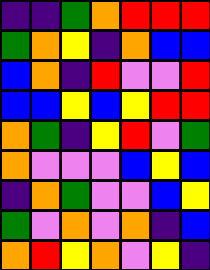[["indigo", "indigo", "green", "orange", "red", "red", "red"], ["green", "orange", "yellow", "indigo", "orange", "blue", "blue"], ["blue", "orange", "indigo", "red", "violet", "violet", "red"], ["blue", "blue", "yellow", "blue", "yellow", "red", "red"], ["orange", "green", "indigo", "yellow", "red", "violet", "green"], ["orange", "violet", "violet", "violet", "blue", "yellow", "blue"], ["indigo", "orange", "green", "violet", "violet", "blue", "yellow"], ["green", "violet", "orange", "violet", "orange", "indigo", "blue"], ["orange", "red", "yellow", "orange", "violet", "yellow", "indigo"]]